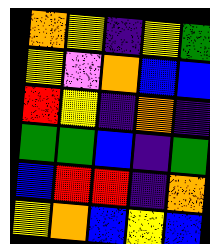[["orange", "yellow", "indigo", "yellow", "green"], ["yellow", "violet", "orange", "blue", "blue"], ["red", "yellow", "indigo", "orange", "indigo"], ["green", "green", "blue", "indigo", "green"], ["blue", "red", "red", "indigo", "orange"], ["yellow", "orange", "blue", "yellow", "blue"]]